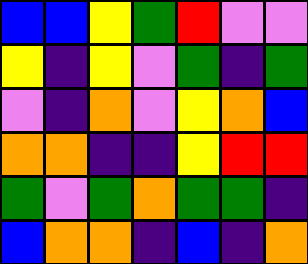[["blue", "blue", "yellow", "green", "red", "violet", "violet"], ["yellow", "indigo", "yellow", "violet", "green", "indigo", "green"], ["violet", "indigo", "orange", "violet", "yellow", "orange", "blue"], ["orange", "orange", "indigo", "indigo", "yellow", "red", "red"], ["green", "violet", "green", "orange", "green", "green", "indigo"], ["blue", "orange", "orange", "indigo", "blue", "indigo", "orange"]]